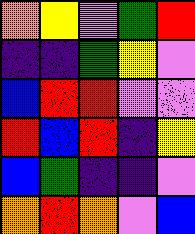[["orange", "yellow", "violet", "green", "red"], ["indigo", "indigo", "green", "yellow", "violet"], ["blue", "red", "red", "violet", "violet"], ["red", "blue", "red", "indigo", "yellow"], ["blue", "green", "indigo", "indigo", "violet"], ["orange", "red", "orange", "violet", "blue"]]